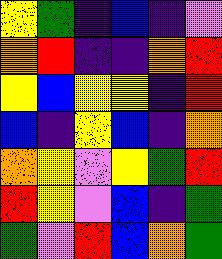[["yellow", "green", "indigo", "blue", "indigo", "violet"], ["orange", "red", "indigo", "indigo", "orange", "red"], ["yellow", "blue", "yellow", "yellow", "indigo", "red"], ["blue", "indigo", "yellow", "blue", "indigo", "orange"], ["orange", "yellow", "violet", "yellow", "green", "red"], ["red", "yellow", "violet", "blue", "indigo", "green"], ["green", "violet", "red", "blue", "orange", "green"]]